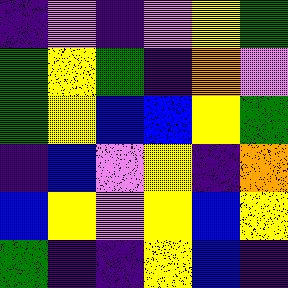[["indigo", "violet", "indigo", "violet", "yellow", "green"], ["green", "yellow", "green", "indigo", "orange", "violet"], ["green", "yellow", "blue", "blue", "yellow", "green"], ["indigo", "blue", "violet", "yellow", "indigo", "orange"], ["blue", "yellow", "violet", "yellow", "blue", "yellow"], ["green", "indigo", "indigo", "yellow", "blue", "indigo"]]